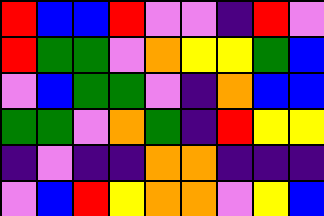[["red", "blue", "blue", "red", "violet", "violet", "indigo", "red", "violet"], ["red", "green", "green", "violet", "orange", "yellow", "yellow", "green", "blue"], ["violet", "blue", "green", "green", "violet", "indigo", "orange", "blue", "blue"], ["green", "green", "violet", "orange", "green", "indigo", "red", "yellow", "yellow"], ["indigo", "violet", "indigo", "indigo", "orange", "orange", "indigo", "indigo", "indigo"], ["violet", "blue", "red", "yellow", "orange", "orange", "violet", "yellow", "blue"]]